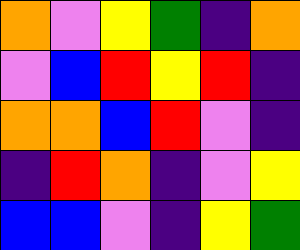[["orange", "violet", "yellow", "green", "indigo", "orange"], ["violet", "blue", "red", "yellow", "red", "indigo"], ["orange", "orange", "blue", "red", "violet", "indigo"], ["indigo", "red", "orange", "indigo", "violet", "yellow"], ["blue", "blue", "violet", "indigo", "yellow", "green"]]